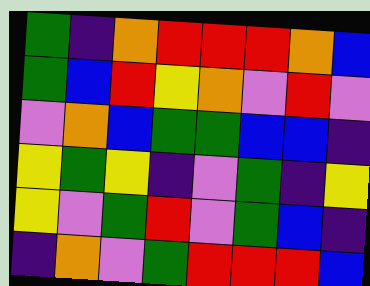[["green", "indigo", "orange", "red", "red", "red", "orange", "blue"], ["green", "blue", "red", "yellow", "orange", "violet", "red", "violet"], ["violet", "orange", "blue", "green", "green", "blue", "blue", "indigo"], ["yellow", "green", "yellow", "indigo", "violet", "green", "indigo", "yellow"], ["yellow", "violet", "green", "red", "violet", "green", "blue", "indigo"], ["indigo", "orange", "violet", "green", "red", "red", "red", "blue"]]